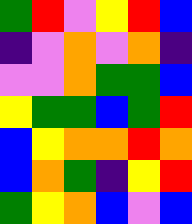[["green", "red", "violet", "yellow", "red", "blue"], ["indigo", "violet", "orange", "violet", "orange", "indigo"], ["violet", "violet", "orange", "green", "green", "blue"], ["yellow", "green", "green", "blue", "green", "red"], ["blue", "yellow", "orange", "orange", "red", "orange"], ["blue", "orange", "green", "indigo", "yellow", "red"], ["green", "yellow", "orange", "blue", "violet", "blue"]]